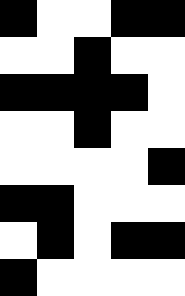[["black", "white", "white", "black", "black"], ["white", "white", "black", "white", "white"], ["black", "black", "black", "black", "white"], ["white", "white", "black", "white", "white"], ["white", "white", "white", "white", "black"], ["black", "black", "white", "white", "white"], ["white", "black", "white", "black", "black"], ["black", "white", "white", "white", "white"]]